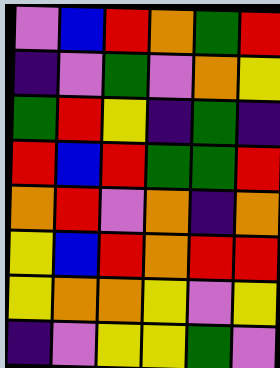[["violet", "blue", "red", "orange", "green", "red"], ["indigo", "violet", "green", "violet", "orange", "yellow"], ["green", "red", "yellow", "indigo", "green", "indigo"], ["red", "blue", "red", "green", "green", "red"], ["orange", "red", "violet", "orange", "indigo", "orange"], ["yellow", "blue", "red", "orange", "red", "red"], ["yellow", "orange", "orange", "yellow", "violet", "yellow"], ["indigo", "violet", "yellow", "yellow", "green", "violet"]]